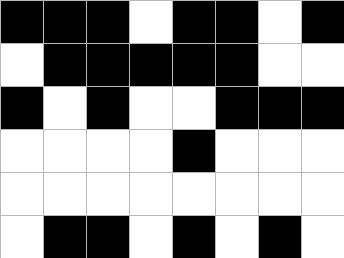[["black", "black", "black", "white", "black", "black", "white", "black"], ["white", "black", "black", "black", "black", "black", "white", "white"], ["black", "white", "black", "white", "white", "black", "black", "black"], ["white", "white", "white", "white", "black", "white", "white", "white"], ["white", "white", "white", "white", "white", "white", "white", "white"], ["white", "black", "black", "white", "black", "white", "black", "white"]]